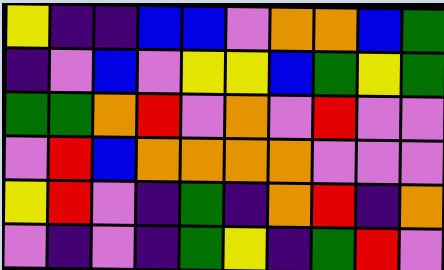[["yellow", "indigo", "indigo", "blue", "blue", "violet", "orange", "orange", "blue", "green"], ["indigo", "violet", "blue", "violet", "yellow", "yellow", "blue", "green", "yellow", "green"], ["green", "green", "orange", "red", "violet", "orange", "violet", "red", "violet", "violet"], ["violet", "red", "blue", "orange", "orange", "orange", "orange", "violet", "violet", "violet"], ["yellow", "red", "violet", "indigo", "green", "indigo", "orange", "red", "indigo", "orange"], ["violet", "indigo", "violet", "indigo", "green", "yellow", "indigo", "green", "red", "violet"]]